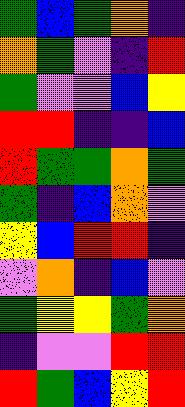[["green", "blue", "green", "orange", "indigo"], ["orange", "green", "violet", "indigo", "red"], ["green", "violet", "violet", "blue", "yellow"], ["red", "red", "indigo", "indigo", "blue"], ["red", "green", "green", "orange", "green"], ["green", "indigo", "blue", "orange", "violet"], ["yellow", "blue", "red", "red", "indigo"], ["violet", "orange", "indigo", "blue", "violet"], ["green", "yellow", "yellow", "green", "orange"], ["indigo", "violet", "violet", "red", "red"], ["red", "green", "blue", "yellow", "red"]]